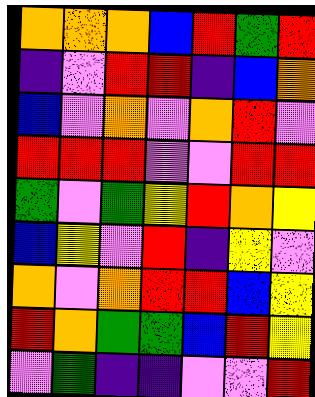[["orange", "orange", "orange", "blue", "red", "green", "red"], ["indigo", "violet", "red", "red", "indigo", "blue", "orange"], ["blue", "violet", "orange", "violet", "orange", "red", "violet"], ["red", "red", "red", "violet", "violet", "red", "red"], ["green", "violet", "green", "yellow", "red", "orange", "yellow"], ["blue", "yellow", "violet", "red", "indigo", "yellow", "violet"], ["orange", "violet", "orange", "red", "red", "blue", "yellow"], ["red", "orange", "green", "green", "blue", "red", "yellow"], ["violet", "green", "indigo", "indigo", "violet", "violet", "red"]]